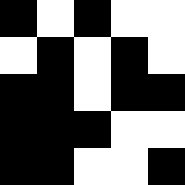[["black", "white", "black", "white", "white"], ["white", "black", "white", "black", "white"], ["black", "black", "white", "black", "black"], ["black", "black", "black", "white", "white"], ["black", "black", "white", "white", "black"]]